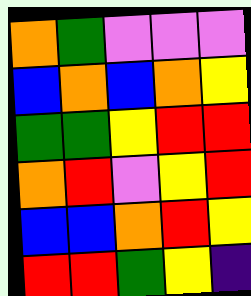[["orange", "green", "violet", "violet", "violet"], ["blue", "orange", "blue", "orange", "yellow"], ["green", "green", "yellow", "red", "red"], ["orange", "red", "violet", "yellow", "red"], ["blue", "blue", "orange", "red", "yellow"], ["red", "red", "green", "yellow", "indigo"]]